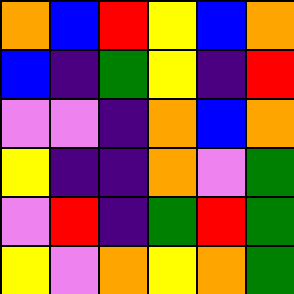[["orange", "blue", "red", "yellow", "blue", "orange"], ["blue", "indigo", "green", "yellow", "indigo", "red"], ["violet", "violet", "indigo", "orange", "blue", "orange"], ["yellow", "indigo", "indigo", "orange", "violet", "green"], ["violet", "red", "indigo", "green", "red", "green"], ["yellow", "violet", "orange", "yellow", "orange", "green"]]